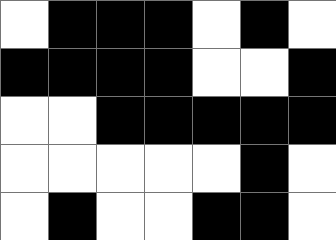[["white", "black", "black", "black", "white", "black", "white"], ["black", "black", "black", "black", "white", "white", "black"], ["white", "white", "black", "black", "black", "black", "black"], ["white", "white", "white", "white", "white", "black", "white"], ["white", "black", "white", "white", "black", "black", "white"]]